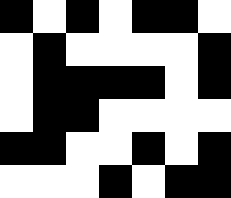[["black", "white", "black", "white", "black", "black", "white"], ["white", "black", "white", "white", "white", "white", "black"], ["white", "black", "black", "black", "black", "white", "black"], ["white", "black", "black", "white", "white", "white", "white"], ["black", "black", "white", "white", "black", "white", "black"], ["white", "white", "white", "black", "white", "black", "black"]]